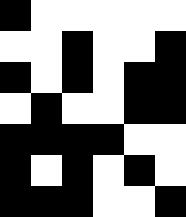[["black", "white", "white", "white", "white", "white"], ["white", "white", "black", "white", "white", "black"], ["black", "white", "black", "white", "black", "black"], ["white", "black", "white", "white", "black", "black"], ["black", "black", "black", "black", "white", "white"], ["black", "white", "black", "white", "black", "white"], ["black", "black", "black", "white", "white", "black"]]